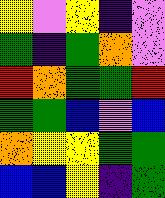[["yellow", "violet", "yellow", "indigo", "violet"], ["green", "indigo", "green", "orange", "violet"], ["red", "orange", "green", "green", "red"], ["green", "green", "blue", "violet", "blue"], ["orange", "yellow", "yellow", "green", "green"], ["blue", "blue", "yellow", "indigo", "green"]]